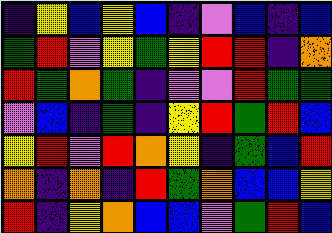[["indigo", "yellow", "blue", "yellow", "blue", "indigo", "violet", "blue", "indigo", "blue"], ["green", "red", "violet", "yellow", "green", "yellow", "red", "red", "indigo", "orange"], ["red", "green", "orange", "green", "indigo", "violet", "violet", "red", "green", "green"], ["violet", "blue", "indigo", "green", "indigo", "yellow", "red", "green", "red", "blue"], ["yellow", "red", "violet", "red", "orange", "yellow", "indigo", "green", "blue", "red"], ["orange", "indigo", "orange", "indigo", "red", "green", "orange", "blue", "blue", "yellow"], ["red", "indigo", "yellow", "orange", "blue", "blue", "violet", "green", "red", "blue"]]